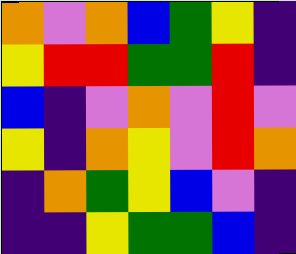[["orange", "violet", "orange", "blue", "green", "yellow", "indigo"], ["yellow", "red", "red", "green", "green", "red", "indigo"], ["blue", "indigo", "violet", "orange", "violet", "red", "violet"], ["yellow", "indigo", "orange", "yellow", "violet", "red", "orange"], ["indigo", "orange", "green", "yellow", "blue", "violet", "indigo"], ["indigo", "indigo", "yellow", "green", "green", "blue", "indigo"]]